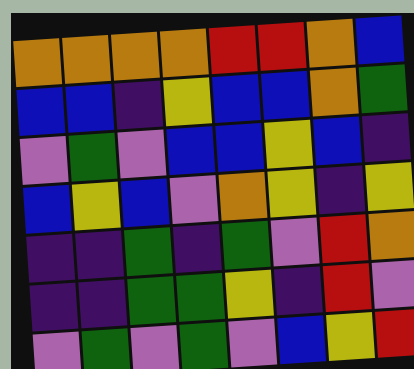[["orange", "orange", "orange", "orange", "red", "red", "orange", "blue"], ["blue", "blue", "indigo", "yellow", "blue", "blue", "orange", "green"], ["violet", "green", "violet", "blue", "blue", "yellow", "blue", "indigo"], ["blue", "yellow", "blue", "violet", "orange", "yellow", "indigo", "yellow"], ["indigo", "indigo", "green", "indigo", "green", "violet", "red", "orange"], ["indigo", "indigo", "green", "green", "yellow", "indigo", "red", "violet"], ["violet", "green", "violet", "green", "violet", "blue", "yellow", "red"]]